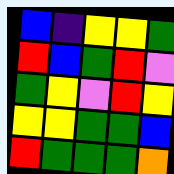[["blue", "indigo", "yellow", "yellow", "green"], ["red", "blue", "green", "red", "violet"], ["green", "yellow", "violet", "red", "yellow"], ["yellow", "yellow", "green", "green", "blue"], ["red", "green", "green", "green", "orange"]]